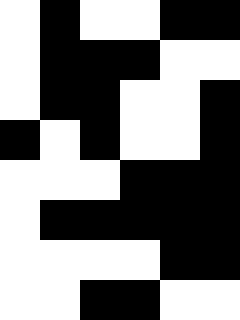[["white", "black", "white", "white", "black", "black"], ["white", "black", "black", "black", "white", "white"], ["white", "black", "black", "white", "white", "black"], ["black", "white", "black", "white", "white", "black"], ["white", "white", "white", "black", "black", "black"], ["white", "black", "black", "black", "black", "black"], ["white", "white", "white", "white", "black", "black"], ["white", "white", "black", "black", "white", "white"]]